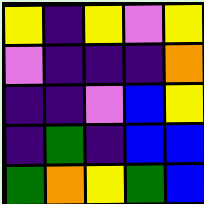[["yellow", "indigo", "yellow", "violet", "yellow"], ["violet", "indigo", "indigo", "indigo", "orange"], ["indigo", "indigo", "violet", "blue", "yellow"], ["indigo", "green", "indigo", "blue", "blue"], ["green", "orange", "yellow", "green", "blue"]]